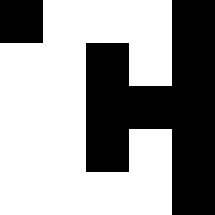[["black", "white", "white", "white", "black"], ["white", "white", "black", "white", "black"], ["white", "white", "black", "black", "black"], ["white", "white", "black", "white", "black"], ["white", "white", "white", "white", "black"]]